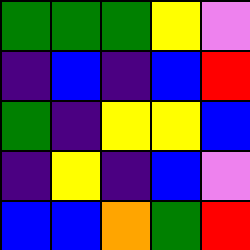[["green", "green", "green", "yellow", "violet"], ["indigo", "blue", "indigo", "blue", "red"], ["green", "indigo", "yellow", "yellow", "blue"], ["indigo", "yellow", "indigo", "blue", "violet"], ["blue", "blue", "orange", "green", "red"]]